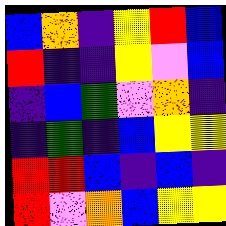[["blue", "orange", "indigo", "yellow", "red", "blue"], ["red", "indigo", "indigo", "yellow", "violet", "blue"], ["indigo", "blue", "green", "violet", "orange", "indigo"], ["indigo", "green", "indigo", "blue", "yellow", "yellow"], ["red", "red", "blue", "indigo", "blue", "indigo"], ["red", "violet", "orange", "blue", "yellow", "yellow"]]